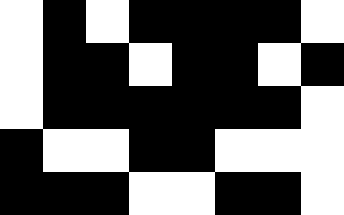[["white", "black", "white", "black", "black", "black", "black", "white"], ["white", "black", "black", "white", "black", "black", "white", "black"], ["white", "black", "black", "black", "black", "black", "black", "white"], ["black", "white", "white", "black", "black", "white", "white", "white"], ["black", "black", "black", "white", "white", "black", "black", "white"]]